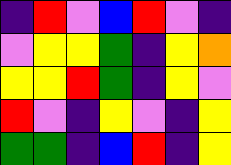[["indigo", "red", "violet", "blue", "red", "violet", "indigo"], ["violet", "yellow", "yellow", "green", "indigo", "yellow", "orange"], ["yellow", "yellow", "red", "green", "indigo", "yellow", "violet"], ["red", "violet", "indigo", "yellow", "violet", "indigo", "yellow"], ["green", "green", "indigo", "blue", "red", "indigo", "yellow"]]